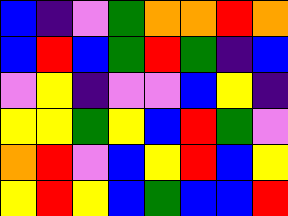[["blue", "indigo", "violet", "green", "orange", "orange", "red", "orange"], ["blue", "red", "blue", "green", "red", "green", "indigo", "blue"], ["violet", "yellow", "indigo", "violet", "violet", "blue", "yellow", "indigo"], ["yellow", "yellow", "green", "yellow", "blue", "red", "green", "violet"], ["orange", "red", "violet", "blue", "yellow", "red", "blue", "yellow"], ["yellow", "red", "yellow", "blue", "green", "blue", "blue", "red"]]